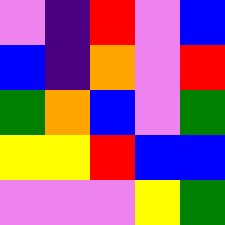[["violet", "indigo", "red", "violet", "blue"], ["blue", "indigo", "orange", "violet", "red"], ["green", "orange", "blue", "violet", "green"], ["yellow", "yellow", "red", "blue", "blue"], ["violet", "violet", "violet", "yellow", "green"]]